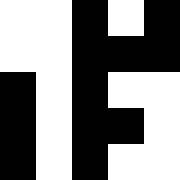[["white", "white", "black", "white", "black"], ["white", "white", "black", "black", "black"], ["black", "white", "black", "white", "white"], ["black", "white", "black", "black", "white"], ["black", "white", "black", "white", "white"]]